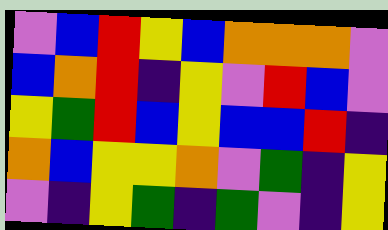[["violet", "blue", "red", "yellow", "blue", "orange", "orange", "orange", "violet"], ["blue", "orange", "red", "indigo", "yellow", "violet", "red", "blue", "violet"], ["yellow", "green", "red", "blue", "yellow", "blue", "blue", "red", "indigo"], ["orange", "blue", "yellow", "yellow", "orange", "violet", "green", "indigo", "yellow"], ["violet", "indigo", "yellow", "green", "indigo", "green", "violet", "indigo", "yellow"]]